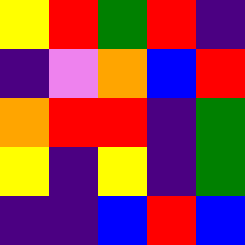[["yellow", "red", "green", "red", "indigo"], ["indigo", "violet", "orange", "blue", "red"], ["orange", "red", "red", "indigo", "green"], ["yellow", "indigo", "yellow", "indigo", "green"], ["indigo", "indigo", "blue", "red", "blue"]]